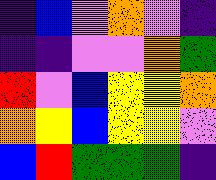[["indigo", "blue", "violet", "orange", "violet", "indigo"], ["indigo", "indigo", "violet", "violet", "orange", "green"], ["red", "violet", "blue", "yellow", "yellow", "orange"], ["orange", "yellow", "blue", "yellow", "yellow", "violet"], ["blue", "red", "green", "green", "green", "indigo"]]